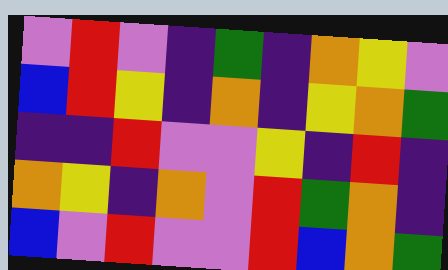[["violet", "red", "violet", "indigo", "green", "indigo", "orange", "yellow", "violet"], ["blue", "red", "yellow", "indigo", "orange", "indigo", "yellow", "orange", "green"], ["indigo", "indigo", "red", "violet", "violet", "yellow", "indigo", "red", "indigo"], ["orange", "yellow", "indigo", "orange", "violet", "red", "green", "orange", "indigo"], ["blue", "violet", "red", "violet", "violet", "red", "blue", "orange", "green"]]